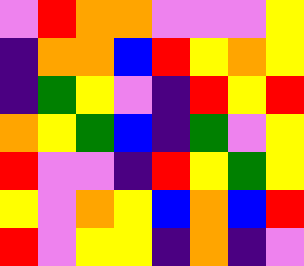[["violet", "red", "orange", "orange", "violet", "violet", "violet", "yellow"], ["indigo", "orange", "orange", "blue", "red", "yellow", "orange", "yellow"], ["indigo", "green", "yellow", "violet", "indigo", "red", "yellow", "red"], ["orange", "yellow", "green", "blue", "indigo", "green", "violet", "yellow"], ["red", "violet", "violet", "indigo", "red", "yellow", "green", "yellow"], ["yellow", "violet", "orange", "yellow", "blue", "orange", "blue", "red"], ["red", "violet", "yellow", "yellow", "indigo", "orange", "indigo", "violet"]]